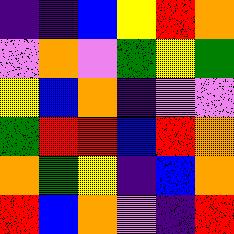[["indigo", "indigo", "blue", "yellow", "red", "orange"], ["violet", "orange", "violet", "green", "yellow", "green"], ["yellow", "blue", "orange", "indigo", "violet", "violet"], ["green", "red", "red", "blue", "red", "orange"], ["orange", "green", "yellow", "indigo", "blue", "orange"], ["red", "blue", "orange", "violet", "indigo", "red"]]